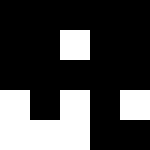[["black", "black", "black", "black", "black"], ["black", "black", "white", "black", "black"], ["black", "black", "black", "black", "black"], ["white", "black", "white", "black", "white"], ["white", "white", "white", "black", "black"]]